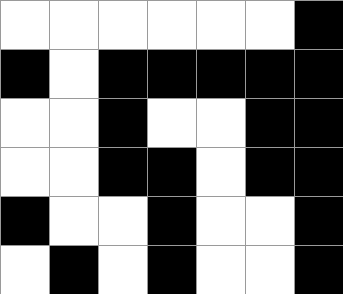[["white", "white", "white", "white", "white", "white", "black"], ["black", "white", "black", "black", "black", "black", "black"], ["white", "white", "black", "white", "white", "black", "black"], ["white", "white", "black", "black", "white", "black", "black"], ["black", "white", "white", "black", "white", "white", "black"], ["white", "black", "white", "black", "white", "white", "black"]]